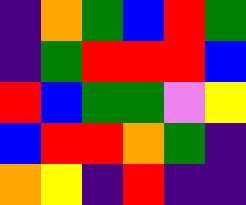[["indigo", "orange", "green", "blue", "red", "green"], ["indigo", "green", "red", "red", "red", "blue"], ["red", "blue", "green", "green", "violet", "yellow"], ["blue", "red", "red", "orange", "green", "indigo"], ["orange", "yellow", "indigo", "red", "indigo", "indigo"]]